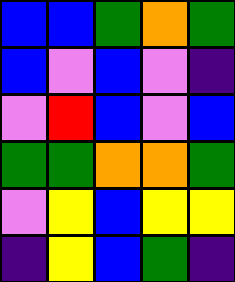[["blue", "blue", "green", "orange", "green"], ["blue", "violet", "blue", "violet", "indigo"], ["violet", "red", "blue", "violet", "blue"], ["green", "green", "orange", "orange", "green"], ["violet", "yellow", "blue", "yellow", "yellow"], ["indigo", "yellow", "blue", "green", "indigo"]]